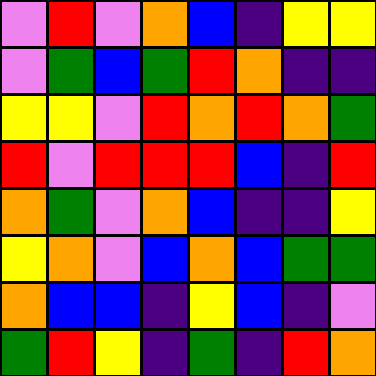[["violet", "red", "violet", "orange", "blue", "indigo", "yellow", "yellow"], ["violet", "green", "blue", "green", "red", "orange", "indigo", "indigo"], ["yellow", "yellow", "violet", "red", "orange", "red", "orange", "green"], ["red", "violet", "red", "red", "red", "blue", "indigo", "red"], ["orange", "green", "violet", "orange", "blue", "indigo", "indigo", "yellow"], ["yellow", "orange", "violet", "blue", "orange", "blue", "green", "green"], ["orange", "blue", "blue", "indigo", "yellow", "blue", "indigo", "violet"], ["green", "red", "yellow", "indigo", "green", "indigo", "red", "orange"]]